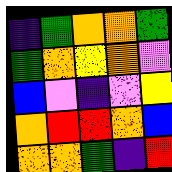[["indigo", "green", "orange", "orange", "green"], ["green", "orange", "yellow", "orange", "violet"], ["blue", "violet", "indigo", "violet", "yellow"], ["orange", "red", "red", "orange", "blue"], ["orange", "orange", "green", "indigo", "red"]]